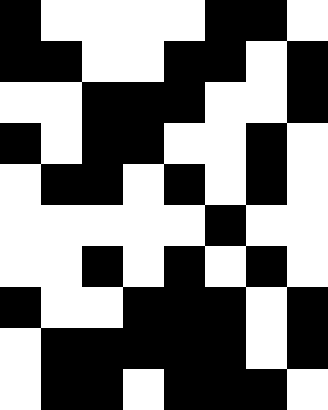[["black", "white", "white", "white", "white", "black", "black", "white"], ["black", "black", "white", "white", "black", "black", "white", "black"], ["white", "white", "black", "black", "black", "white", "white", "black"], ["black", "white", "black", "black", "white", "white", "black", "white"], ["white", "black", "black", "white", "black", "white", "black", "white"], ["white", "white", "white", "white", "white", "black", "white", "white"], ["white", "white", "black", "white", "black", "white", "black", "white"], ["black", "white", "white", "black", "black", "black", "white", "black"], ["white", "black", "black", "black", "black", "black", "white", "black"], ["white", "black", "black", "white", "black", "black", "black", "white"]]